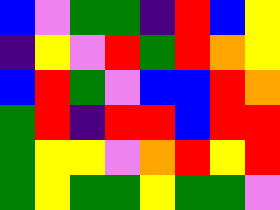[["blue", "violet", "green", "green", "indigo", "red", "blue", "yellow"], ["indigo", "yellow", "violet", "red", "green", "red", "orange", "yellow"], ["blue", "red", "green", "violet", "blue", "blue", "red", "orange"], ["green", "red", "indigo", "red", "red", "blue", "red", "red"], ["green", "yellow", "yellow", "violet", "orange", "red", "yellow", "red"], ["green", "yellow", "green", "green", "yellow", "green", "green", "violet"]]